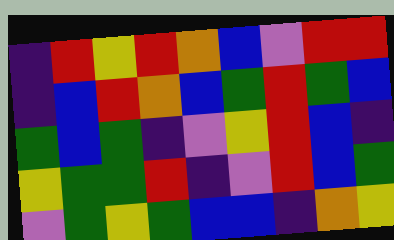[["indigo", "red", "yellow", "red", "orange", "blue", "violet", "red", "red"], ["indigo", "blue", "red", "orange", "blue", "green", "red", "green", "blue"], ["green", "blue", "green", "indigo", "violet", "yellow", "red", "blue", "indigo"], ["yellow", "green", "green", "red", "indigo", "violet", "red", "blue", "green"], ["violet", "green", "yellow", "green", "blue", "blue", "indigo", "orange", "yellow"]]